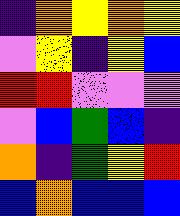[["indigo", "orange", "yellow", "orange", "yellow"], ["violet", "yellow", "indigo", "yellow", "blue"], ["red", "red", "violet", "violet", "violet"], ["violet", "blue", "green", "blue", "indigo"], ["orange", "indigo", "green", "yellow", "red"], ["blue", "orange", "blue", "blue", "blue"]]